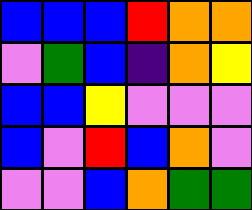[["blue", "blue", "blue", "red", "orange", "orange"], ["violet", "green", "blue", "indigo", "orange", "yellow"], ["blue", "blue", "yellow", "violet", "violet", "violet"], ["blue", "violet", "red", "blue", "orange", "violet"], ["violet", "violet", "blue", "orange", "green", "green"]]